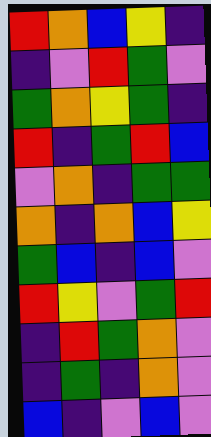[["red", "orange", "blue", "yellow", "indigo"], ["indigo", "violet", "red", "green", "violet"], ["green", "orange", "yellow", "green", "indigo"], ["red", "indigo", "green", "red", "blue"], ["violet", "orange", "indigo", "green", "green"], ["orange", "indigo", "orange", "blue", "yellow"], ["green", "blue", "indigo", "blue", "violet"], ["red", "yellow", "violet", "green", "red"], ["indigo", "red", "green", "orange", "violet"], ["indigo", "green", "indigo", "orange", "violet"], ["blue", "indigo", "violet", "blue", "violet"]]